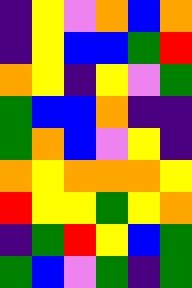[["indigo", "yellow", "violet", "orange", "blue", "orange"], ["indigo", "yellow", "blue", "blue", "green", "red"], ["orange", "yellow", "indigo", "yellow", "violet", "green"], ["green", "blue", "blue", "orange", "indigo", "indigo"], ["green", "orange", "blue", "violet", "yellow", "indigo"], ["orange", "yellow", "orange", "orange", "orange", "yellow"], ["red", "yellow", "yellow", "green", "yellow", "orange"], ["indigo", "green", "red", "yellow", "blue", "green"], ["green", "blue", "violet", "green", "indigo", "green"]]